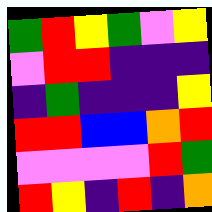[["green", "red", "yellow", "green", "violet", "yellow"], ["violet", "red", "red", "indigo", "indigo", "indigo"], ["indigo", "green", "indigo", "indigo", "indigo", "yellow"], ["red", "red", "blue", "blue", "orange", "red"], ["violet", "violet", "violet", "violet", "red", "green"], ["red", "yellow", "indigo", "red", "indigo", "orange"]]